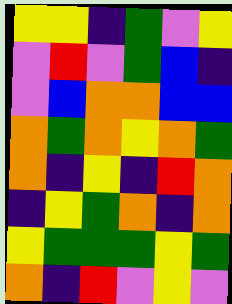[["yellow", "yellow", "indigo", "green", "violet", "yellow"], ["violet", "red", "violet", "green", "blue", "indigo"], ["violet", "blue", "orange", "orange", "blue", "blue"], ["orange", "green", "orange", "yellow", "orange", "green"], ["orange", "indigo", "yellow", "indigo", "red", "orange"], ["indigo", "yellow", "green", "orange", "indigo", "orange"], ["yellow", "green", "green", "green", "yellow", "green"], ["orange", "indigo", "red", "violet", "yellow", "violet"]]